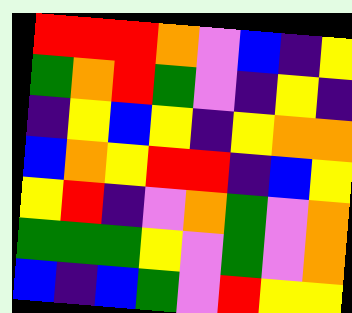[["red", "red", "red", "orange", "violet", "blue", "indigo", "yellow"], ["green", "orange", "red", "green", "violet", "indigo", "yellow", "indigo"], ["indigo", "yellow", "blue", "yellow", "indigo", "yellow", "orange", "orange"], ["blue", "orange", "yellow", "red", "red", "indigo", "blue", "yellow"], ["yellow", "red", "indigo", "violet", "orange", "green", "violet", "orange"], ["green", "green", "green", "yellow", "violet", "green", "violet", "orange"], ["blue", "indigo", "blue", "green", "violet", "red", "yellow", "yellow"]]